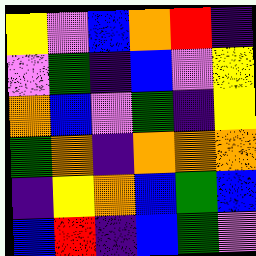[["yellow", "violet", "blue", "orange", "red", "indigo"], ["violet", "green", "indigo", "blue", "violet", "yellow"], ["orange", "blue", "violet", "green", "indigo", "yellow"], ["green", "orange", "indigo", "orange", "orange", "orange"], ["indigo", "yellow", "orange", "blue", "green", "blue"], ["blue", "red", "indigo", "blue", "green", "violet"]]